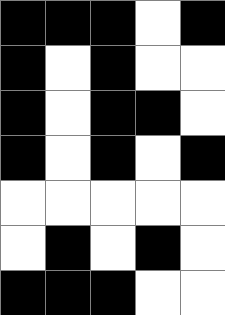[["black", "black", "black", "white", "black"], ["black", "white", "black", "white", "white"], ["black", "white", "black", "black", "white"], ["black", "white", "black", "white", "black"], ["white", "white", "white", "white", "white"], ["white", "black", "white", "black", "white"], ["black", "black", "black", "white", "white"]]